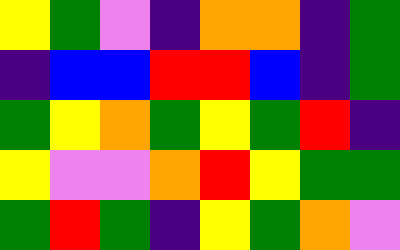[["yellow", "green", "violet", "indigo", "orange", "orange", "indigo", "green"], ["indigo", "blue", "blue", "red", "red", "blue", "indigo", "green"], ["green", "yellow", "orange", "green", "yellow", "green", "red", "indigo"], ["yellow", "violet", "violet", "orange", "red", "yellow", "green", "green"], ["green", "red", "green", "indigo", "yellow", "green", "orange", "violet"]]